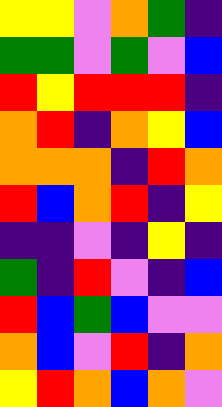[["yellow", "yellow", "violet", "orange", "green", "indigo"], ["green", "green", "violet", "green", "violet", "blue"], ["red", "yellow", "red", "red", "red", "indigo"], ["orange", "red", "indigo", "orange", "yellow", "blue"], ["orange", "orange", "orange", "indigo", "red", "orange"], ["red", "blue", "orange", "red", "indigo", "yellow"], ["indigo", "indigo", "violet", "indigo", "yellow", "indigo"], ["green", "indigo", "red", "violet", "indigo", "blue"], ["red", "blue", "green", "blue", "violet", "violet"], ["orange", "blue", "violet", "red", "indigo", "orange"], ["yellow", "red", "orange", "blue", "orange", "violet"]]